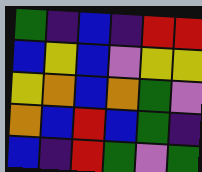[["green", "indigo", "blue", "indigo", "red", "red"], ["blue", "yellow", "blue", "violet", "yellow", "yellow"], ["yellow", "orange", "blue", "orange", "green", "violet"], ["orange", "blue", "red", "blue", "green", "indigo"], ["blue", "indigo", "red", "green", "violet", "green"]]